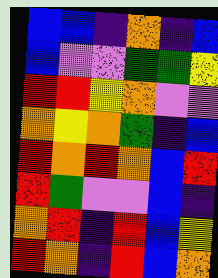[["blue", "blue", "indigo", "orange", "indigo", "blue"], ["blue", "violet", "violet", "green", "green", "yellow"], ["red", "red", "yellow", "orange", "violet", "violet"], ["orange", "yellow", "orange", "green", "indigo", "blue"], ["red", "orange", "red", "orange", "blue", "red"], ["red", "green", "violet", "violet", "blue", "indigo"], ["orange", "red", "indigo", "red", "blue", "yellow"], ["red", "orange", "indigo", "red", "blue", "orange"]]